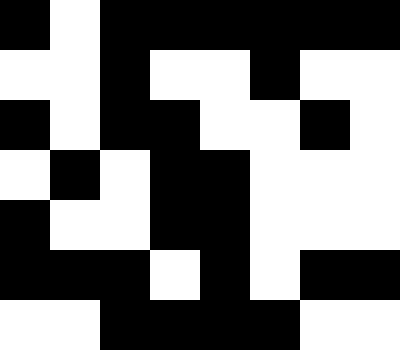[["black", "white", "black", "black", "black", "black", "black", "black"], ["white", "white", "black", "white", "white", "black", "white", "white"], ["black", "white", "black", "black", "white", "white", "black", "white"], ["white", "black", "white", "black", "black", "white", "white", "white"], ["black", "white", "white", "black", "black", "white", "white", "white"], ["black", "black", "black", "white", "black", "white", "black", "black"], ["white", "white", "black", "black", "black", "black", "white", "white"]]